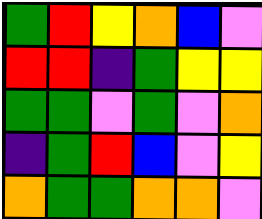[["green", "red", "yellow", "orange", "blue", "violet"], ["red", "red", "indigo", "green", "yellow", "yellow"], ["green", "green", "violet", "green", "violet", "orange"], ["indigo", "green", "red", "blue", "violet", "yellow"], ["orange", "green", "green", "orange", "orange", "violet"]]